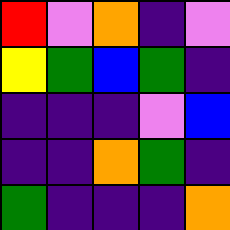[["red", "violet", "orange", "indigo", "violet"], ["yellow", "green", "blue", "green", "indigo"], ["indigo", "indigo", "indigo", "violet", "blue"], ["indigo", "indigo", "orange", "green", "indigo"], ["green", "indigo", "indigo", "indigo", "orange"]]